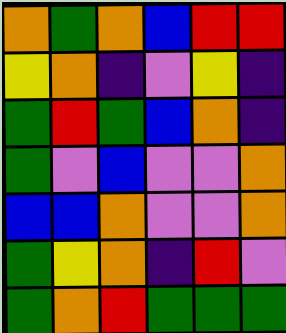[["orange", "green", "orange", "blue", "red", "red"], ["yellow", "orange", "indigo", "violet", "yellow", "indigo"], ["green", "red", "green", "blue", "orange", "indigo"], ["green", "violet", "blue", "violet", "violet", "orange"], ["blue", "blue", "orange", "violet", "violet", "orange"], ["green", "yellow", "orange", "indigo", "red", "violet"], ["green", "orange", "red", "green", "green", "green"]]